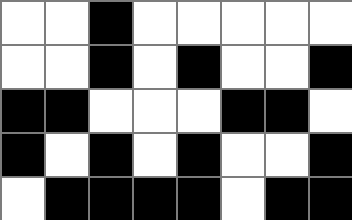[["white", "white", "black", "white", "white", "white", "white", "white"], ["white", "white", "black", "white", "black", "white", "white", "black"], ["black", "black", "white", "white", "white", "black", "black", "white"], ["black", "white", "black", "white", "black", "white", "white", "black"], ["white", "black", "black", "black", "black", "white", "black", "black"]]